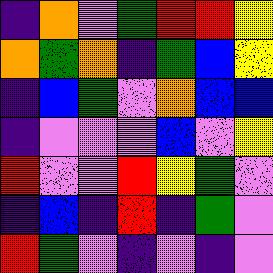[["indigo", "orange", "violet", "green", "red", "red", "yellow"], ["orange", "green", "orange", "indigo", "green", "blue", "yellow"], ["indigo", "blue", "green", "violet", "orange", "blue", "blue"], ["indigo", "violet", "violet", "violet", "blue", "violet", "yellow"], ["red", "violet", "violet", "red", "yellow", "green", "violet"], ["indigo", "blue", "indigo", "red", "indigo", "green", "violet"], ["red", "green", "violet", "indigo", "violet", "indigo", "violet"]]